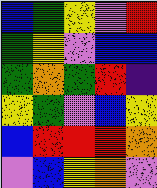[["blue", "green", "yellow", "violet", "red"], ["green", "yellow", "violet", "blue", "blue"], ["green", "orange", "green", "red", "indigo"], ["yellow", "green", "violet", "blue", "yellow"], ["blue", "red", "red", "red", "orange"], ["violet", "blue", "yellow", "orange", "violet"]]